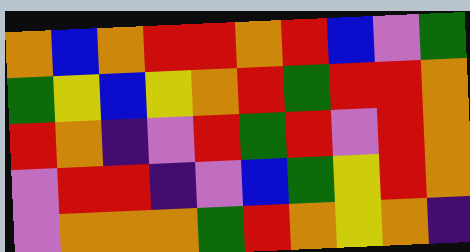[["orange", "blue", "orange", "red", "red", "orange", "red", "blue", "violet", "green"], ["green", "yellow", "blue", "yellow", "orange", "red", "green", "red", "red", "orange"], ["red", "orange", "indigo", "violet", "red", "green", "red", "violet", "red", "orange"], ["violet", "red", "red", "indigo", "violet", "blue", "green", "yellow", "red", "orange"], ["violet", "orange", "orange", "orange", "green", "red", "orange", "yellow", "orange", "indigo"]]